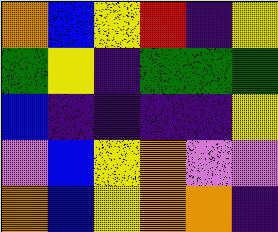[["orange", "blue", "yellow", "red", "indigo", "yellow"], ["green", "yellow", "indigo", "green", "green", "green"], ["blue", "indigo", "indigo", "indigo", "indigo", "yellow"], ["violet", "blue", "yellow", "orange", "violet", "violet"], ["orange", "blue", "yellow", "orange", "orange", "indigo"]]